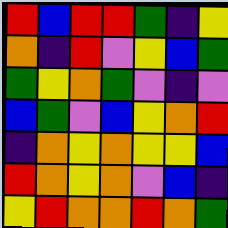[["red", "blue", "red", "red", "green", "indigo", "yellow"], ["orange", "indigo", "red", "violet", "yellow", "blue", "green"], ["green", "yellow", "orange", "green", "violet", "indigo", "violet"], ["blue", "green", "violet", "blue", "yellow", "orange", "red"], ["indigo", "orange", "yellow", "orange", "yellow", "yellow", "blue"], ["red", "orange", "yellow", "orange", "violet", "blue", "indigo"], ["yellow", "red", "orange", "orange", "red", "orange", "green"]]